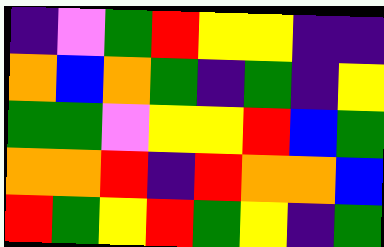[["indigo", "violet", "green", "red", "yellow", "yellow", "indigo", "indigo"], ["orange", "blue", "orange", "green", "indigo", "green", "indigo", "yellow"], ["green", "green", "violet", "yellow", "yellow", "red", "blue", "green"], ["orange", "orange", "red", "indigo", "red", "orange", "orange", "blue"], ["red", "green", "yellow", "red", "green", "yellow", "indigo", "green"]]